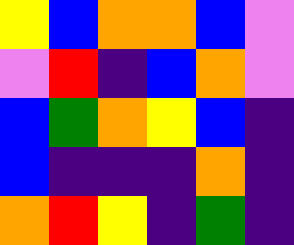[["yellow", "blue", "orange", "orange", "blue", "violet"], ["violet", "red", "indigo", "blue", "orange", "violet"], ["blue", "green", "orange", "yellow", "blue", "indigo"], ["blue", "indigo", "indigo", "indigo", "orange", "indigo"], ["orange", "red", "yellow", "indigo", "green", "indigo"]]